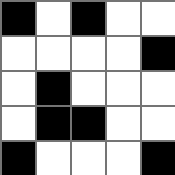[["black", "white", "black", "white", "white"], ["white", "white", "white", "white", "black"], ["white", "black", "white", "white", "white"], ["white", "black", "black", "white", "white"], ["black", "white", "white", "white", "black"]]